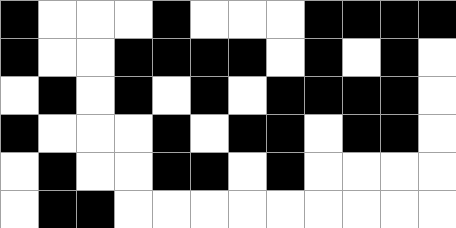[["black", "white", "white", "white", "black", "white", "white", "white", "black", "black", "black", "black"], ["black", "white", "white", "black", "black", "black", "black", "white", "black", "white", "black", "white"], ["white", "black", "white", "black", "white", "black", "white", "black", "black", "black", "black", "white"], ["black", "white", "white", "white", "black", "white", "black", "black", "white", "black", "black", "white"], ["white", "black", "white", "white", "black", "black", "white", "black", "white", "white", "white", "white"], ["white", "black", "black", "white", "white", "white", "white", "white", "white", "white", "white", "white"]]